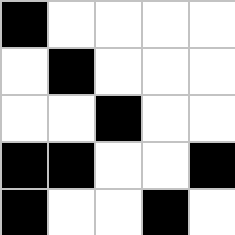[["black", "white", "white", "white", "white"], ["white", "black", "white", "white", "white"], ["white", "white", "black", "white", "white"], ["black", "black", "white", "white", "black"], ["black", "white", "white", "black", "white"]]